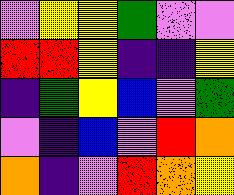[["violet", "yellow", "yellow", "green", "violet", "violet"], ["red", "red", "yellow", "indigo", "indigo", "yellow"], ["indigo", "green", "yellow", "blue", "violet", "green"], ["violet", "indigo", "blue", "violet", "red", "orange"], ["orange", "indigo", "violet", "red", "orange", "yellow"]]